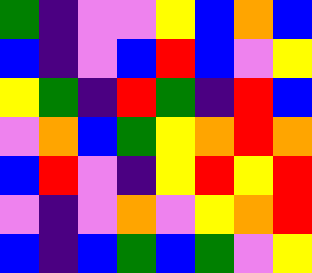[["green", "indigo", "violet", "violet", "yellow", "blue", "orange", "blue"], ["blue", "indigo", "violet", "blue", "red", "blue", "violet", "yellow"], ["yellow", "green", "indigo", "red", "green", "indigo", "red", "blue"], ["violet", "orange", "blue", "green", "yellow", "orange", "red", "orange"], ["blue", "red", "violet", "indigo", "yellow", "red", "yellow", "red"], ["violet", "indigo", "violet", "orange", "violet", "yellow", "orange", "red"], ["blue", "indigo", "blue", "green", "blue", "green", "violet", "yellow"]]